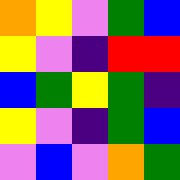[["orange", "yellow", "violet", "green", "blue"], ["yellow", "violet", "indigo", "red", "red"], ["blue", "green", "yellow", "green", "indigo"], ["yellow", "violet", "indigo", "green", "blue"], ["violet", "blue", "violet", "orange", "green"]]